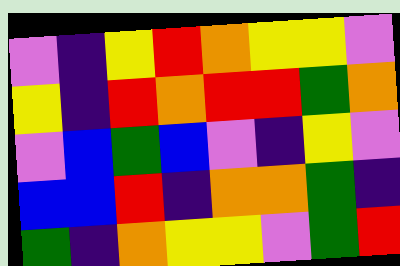[["violet", "indigo", "yellow", "red", "orange", "yellow", "yellow", "violet"], ["yellow", "indigo", "red", "orange", "red", "red", "green", "orange"], ["violet", "blue", "green", "blue", "violet", "indigo", "yellow", "violet"], ["blue", "blue", "red", "indigo", "orange", "orange", "green", "indigo"], ["green", "indigo", "orange", "yellow", "yellow", "violet", "green", "red"]]